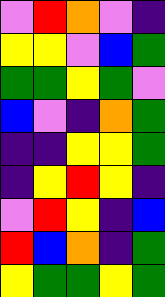[["violet", "red", "orange", "violet", "indigo"], ["yellow", "yellow", "violet", "blue", "green"], ["green", "green", "yellow", "green", "violet"], ["blue", "violet", "indigo", "orange", "green"], ["indigo", "indigo", "yellow", "yellow", "green"], ["indigo", "yellow", "red", "yellow", "indigo"], ["violet", "red", "yellow", "indigo", "blue"], ["red", "blue", "orange", "indigo", "green"], ["yellow", "green", "green", "yellow", "green"]]